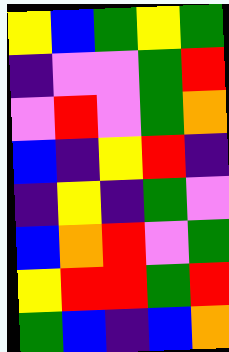[["yellow", "blue", "green", "yellow", "green"], ["indigo", "violet", "violet", "green", "red"], ["violet", "red", "violet", "green", "orange"], ["blue", "indigo", "yellow", "red", "indigo"], ["indigo", "yellow", "indigo", "green", "violet"], ["blue", "orange", "red", "violet", "green"], ["yellow", "red", "red", "green", "red"], ["green", "blue", "indigo", "blue", "orange"]]